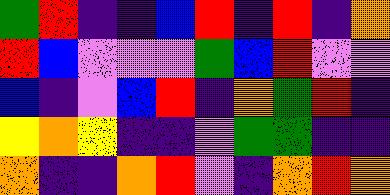[["green", "red", "indigo", "indigo", "blue", "red", "indigo", "red", "indigo", "orange"], ["red", "blue", "violet", "violet", "violet", "green", "blue", "red", "violet", "violet"], ["blue", "indigo", "violet", "blue", "red", "indigo", "orange", "green", "red", "indigo"], ["yellow", "orange", "yellow", "indigo", "indigo", "violet", "green", "green", "indigo", "indigo"], ["orange", "indigo", "indigo", "orange", "red", "violet", "indigo", "orange", "red", "orange"]]